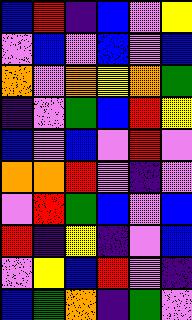[["blue", "red", "indigo", "blue", "violet", "yellow"], ["violet", "blue", "violet", "blue", "violet", "blue"], ["orange", "violet", "orange", "yellow", "orange", "green"], ["indigo", "violet", "green", "blue", "red", "yellow"], ["blue", "violet", "blue", "violet", "red", "violet"], ["orange", "orange", "red", "violet", "indigo", "violet"], ["violet", "red", "green", "blue", "violet", "blue"], ["red", "indigo", "yellow", "indigo", "violet", "blue"], ["violet", "yellow", "blue", "red", "violet", "indigo"], ["blue", "green", "orange", "indigo", "green", "violet"]]